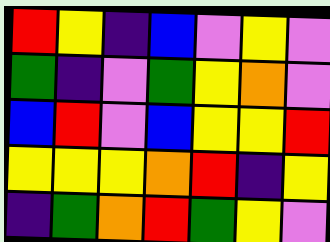[["red", "yellow", "indigo", "blue", "violet", "yellow", "violet"], ["green", "indigo", "violet", "green", "yellow", "orange", "violet"], ["blue", "red", "violet", "blue", "yellow", "yellow", "red"], ["yellow", "yellow", "yellow", "orange", "red", "indigo", "yellow"], ["indigo", "green", "orange", "red", "green", "yellow", "violet"]]